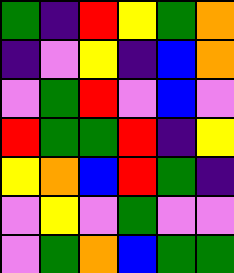[["green", "indigo", "red", "yellow", "green", "orange"], ["indigo", "violet", "yellow", "indigo", "blue", "orange"], ["violet", "green", "red", "violet", "blue", "violet"], ["red", "green", "green", "red", "indigo", "yellow"], ["yellow", "orange", "blue", "red", "green", "indigo"], ["violet", "yellow", "violet", "green", "violet", "violet"], ["violet", "green", "orange", "blue", "green", "green"]]